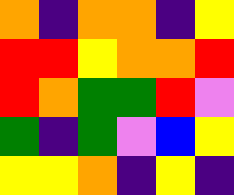[["orange", "indigo", "orange", "orange", "indigo", "yellow"], ["red", "red", "yellow", "orange", "orange", "red"], ["red", "orange", "green", "green", "red", "violet"], ["green", "indigo", "green", "violet", "blue", "yellow"], ["yellow", "yellow", "orange", "indigo", "yellow", "indigo"]]